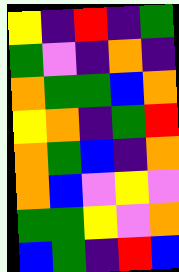[["yellow", "indigo", "red", "indigo", "green"], ["green", "violet", "indigo", "orange", "indigo"], ["orange", "green", "green", "blue", "orange"], ["yellow", "orange", "indigo", "green", "red"], ["orange", "green", "blue", "indigo", "orange"], ["orange", "blue", "violet", "yellow", "violet"], ["green", "green", "yellow", "violet", "orange"], ["blue", "green", "indigo", "red", "blue"]]